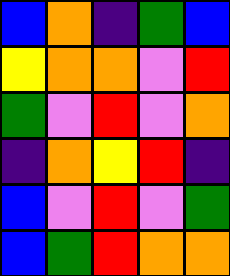[["blue", "orange", "indigo", "green", "blue"], ["yellow", "orange", "orange", "violet", "red"], ["green", "violet", "red", "violet", "orange"], ["indigo", "orange", "yellow", "red", "indigo"], ["blue", "violet", "red", "violet", "green"], ["blue", "green", "red", "orange", "orange"]]